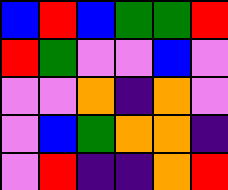[["blue", "red", "blue", "green", "green", "red"], ["red", "green", "violet", "violet", "blue", "violet"], ["violet", "violet", "orange", "indigo", "orange", "violet"], ["violet", "blue", "green", "orange", "orange", "indigo"], ["violet", "red", "indigo", "indigo", "orange", "red"]]